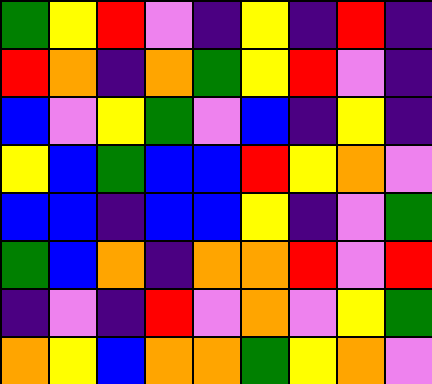[["green", "yellow", "red", "violet", "indigo", "yellow", "indigo", "red", "indigo"], ["red", "orange", "indigo", "orange", "green", "yellow", "red", "violet", "indigo"], ["blue", "violet", "yellow", "green", "violet", "blue", "indigo", "yellow", "indigo"], ["yellow", "blue", "green", "blue", "blue", "red", "yellow", "orange", "violet"], ["blue", "blue", "indigo", "blue", "blue", "yellow", "indigo", "violet", "green"], ["green", "blue", "orange", "indigo", "orange", "orange", "red", "violet", "red"], ["indigo", "violet", "indigo", "red", "violet", "orange", "violet", "yellow", "green"], ["orange", "yellow", "blue", "orange", "orange", "green", "yellow", "orange", "violet"]]